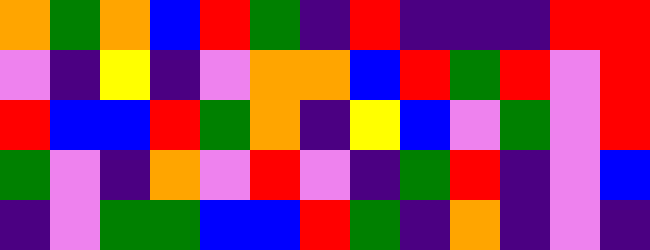[["orange", "green", "orange", "blue", "red", "green", "indigo", "red", "indigo", "indigo", "indigo", "red", "red"], ["violet", "indigo", "yellow", "indigo", "violet", "orange", "orange", "blue", "red", "green", "red", "violet", "red"], ["red", "blue", "blue", "red", "green", "orange", "indigo", "yellow", "blue", "violet", "green", "violet", "red"], ["green", "violet", "indigo", "orange", "violet", "red", "violet", "indigo", "green", "red", "indigo", "violet", "blue"], ["indigo", "violet", "green", "green", "blue", "blue", "red", "green", "indigo", "orange", "indigo", "violet", "indigo"]]